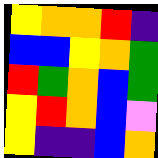[["yellow", "orange", "orange", "red", "indigo"], ["blue", "blue", "yellow", "orange", "green"], ["red", "green", "orange", "blue", "green"], ["yellow", "red", "orange", "blue", "violet"], ["yellow", "indigo", "indigo", "blue", "orange"]]